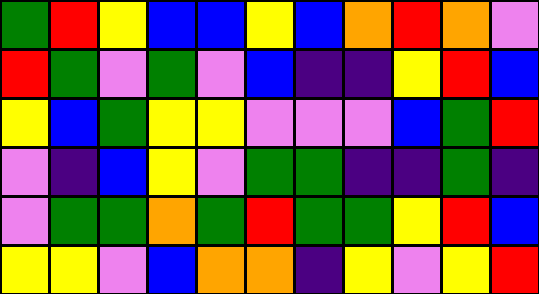[["green", "red", "yellow", "blue", "blue", "yellow", "blue", "orange", "red", "orange", "violet"], ["red", "green", "violet", "green", "violet", "blue", "indigo", "indigo", "yellow", "red", "blue"], ["yellow", "blue", "green", "yellow", "yellow", "violet", "violet", "violet", "blue", "green", "red"], ["violet", "indigo", "blue", "yellow", "violet", "green", "green", "indigo", "indigo", "green", "indigo"], ["violet", "green", "green", "orange", "green", "red", "green", "green", "yellow", "red", "blue"], ["yellow", "yellow", "violet", "blue", "orange", "orange", "indigo", "yellow", "violet", "yellow", "red"]]